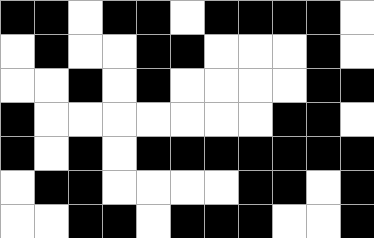[["black", "black", "white", "black", "black", "white", "black", "black", "black", "black", "white"], ["white", "black", "white", "white", "black", "black", "white", "white", "white", "black", "white"], ["white", "white", "black", "white", "black", "white", "white", "white", "white", "black", "black"], ["black", "white", "white", "white", "white", "white", "white", "white", "black", "black", "white"], ["black", "white", "black", "white", "black", "black", "black", "black", "black", "black", "black"], ["white", "black", "black", "white", "white", "white", "white", "black", "black", "white", "black"], ["white", "white", "black", "black", "white", "black", "black", "black", "white", "white", "black"]]